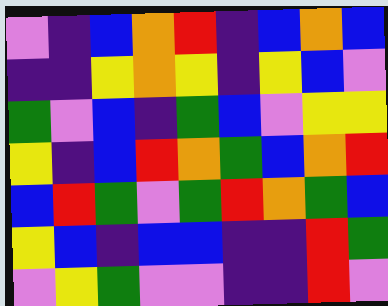[["violet", "indigo", "blue", "orange", "red", "indigo", "blue", "orange", "blue"], ["indigo", "indigo", "yellow", "orange", "yellow", "indigo", "yellow", "blue", "violet"], ["green", "violet", "blue", "indigo", "green", "blue", "violet", "yellow", "yellow"], ["yellow", "indigo", "blue", "red", "orange", "green", "blue", "orange", "red"], ["blue", "red", "green", "violet", "green", "red", "orange", "green", "blue"], ["yellow", "blue", "indigo", "blue", "blue", "indigo", "indigo", "red", "green"], ["violet", "yellow", "green", "violet", "violet", "indigo", "indigo", "red", "violet"]]